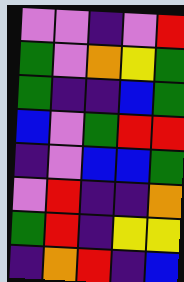[["violet", "violet", "indigo", "violet", "red"], ["green", "violet", "orange", "yellow", "green"], ["green", "indigo", "indigo", "blue", "green"], ["blue", "violet", "green", "red", "red"], ["indigo", "violet", "blue", "blue", "green"], ["violet", "red", "indigo", "indigo", "orange"], ["green", "red", "indigo", "yellow", "yellow"], ["indigo", "orange", "red", "indigo", "blue"]]